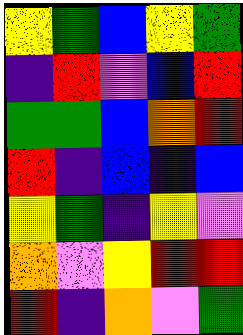[["yellow", "green", "blue", "yellow", "green"], ["indigo", "red", "violet", "blue", "red"], ["green", "green", "blue", "orange", "red"], ["red", "indigo", "blue", "indigo", "blue"], ["yellow", "green", "indigo", "yellow", "violet"], ["orange", "violet", "yellow", "red", "red"], ["red", "indigo", "orange", "violet", "green"]]